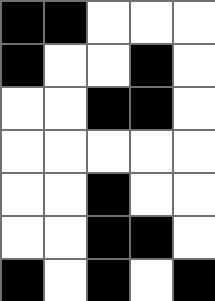[["black", "black", "white", "white", "white"], ["black", "white", "white", "black", "white"], ["white", "white", "black", "black", "white"], ["white", "white", "white", "white", "white"], ["white", "white", "black", "white", "white"], ["white", "white", "black", "black", "white"], ["black", "white", "black", "white", "black"]]